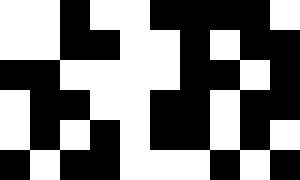[["white", "white", "black", "white", "white", "black", "black", "black", "black", "white"], ["white", "white", "black", "black", "white", "white", "black", "white", "black", "black"], ["black", "black", "white", "white", "white", "white", "black", "black", "white", "black"], ["white", "black", "black", "white", "white", "black", "black", "white", "black", "black"], ["white", "black", "white", "black", "white", "black", "black", "white", "black", "white"], ["black", "white", "black", "black", "white", "white", "white", "black", "white", "black"]]